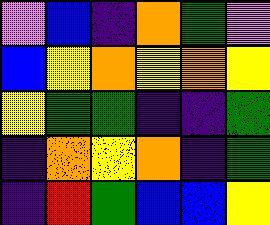[["violet", "blue", "indigo", "orange", "green", "violet"], ["blue", "yellow", "orange", "yellow", "orange", "yellow"], ["yellow", "green", "green", "indigo", "indigo", "green"], ["indigo", "orange", "yellow", "orange", "indigo", "green"], ["indigo", "red", "green", "blue", "blue", "yellow"]]